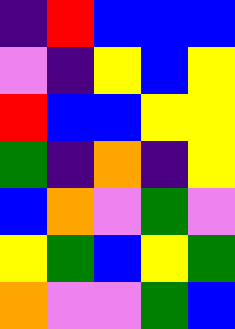[["indigo", "red", "blue", "blue", "blue"], ["violet", "indigo", "yellow", "blue", "yellow"], ["red", "blue", "blue", "yellow", "yellow"], ["green", "indigo", "orange", "indigo", "yellow"], ["blue", "orange", "violet", "green", "violet"], ["yellow", "green", "blue", "yellow", "green"], ["orange", "violet", "violet", "green", "blue"]]